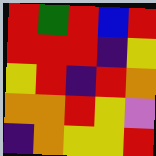[["red", "green", "red", "blue", "red"], ["red", "red", "red", "indigo", "yellow"], ["yellow", "red", "indigo", "red", "orange"], ["orange", "orange", "red", "yellow", "violet"], ["indigo", "orange", "yellow", "yellow", "red"]]